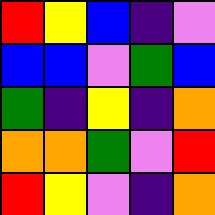[["red", "yellow", "blue", "indigo", "violet"], ["blue", "blue", "violet", "green", "blue"], ["green", "indigo", "yellow", "indigo", "orange"], ["orange", "orange", "green", "violet", "red"], ["red", "yellow", "violet", "indigo", "orange"]]